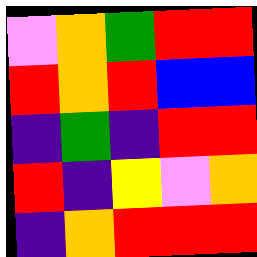[["violet", "orange", "green", "red", "red"], ["red", "orange", "red", "blue", "blue"], ["indigo", "green", "indigo", "red", "red"], ["red", "indigo", "yellow", "violet", "orange"], ["indigo", "orange", "red", "red", "red"]]